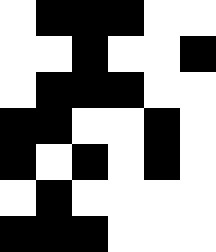[["white", "black", "black", "black", "white", "white"], ["white", "white", "black", "white", "white", "black"], ["white", "black", "black", "black", "white", "white"], ["black", "black", "white", "white", "black", "white"], ["black", "white", "black", "white", "black", "white"], ["white", "black", "white", "white", "white", "white"], ["black", "black", "black", "white", "white", "white"]]